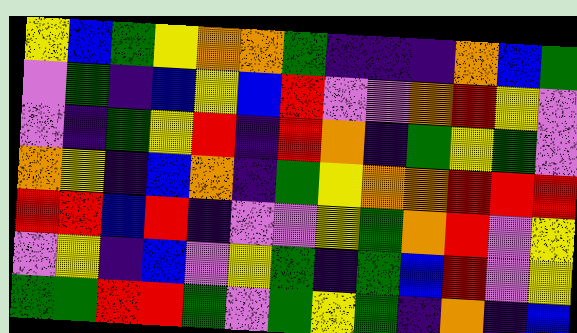[["yellow", "blue", "green", "yellow", "orange", "orange", "green", "indigo", "indigo", "indigo", "orange", "blue", "green"], ["violet", "green", "indigo", "blue", "yellow", "blue", "red", "violet", "violet", "orange", "red", "yellow", "violet"], ["violet", "indigo", "green", "yellow", "red", "indigo", "red", "orange", "indigo", "green", "yellow", "green", "violet"], ["orange", "yellow", "indigo", "blue", "orange", "indigo", "green", "yellow", "orange", "orange", "red", "red", "red"], ["red", "red", "blue", "red", "indigo", "violet", "violet", "yellow", "green", "orange", "red", "violet", "yellow"], ["violet", "yellow", "indigo", "blue", "violet", "yellow", "green", "indigo", "green", "blue", "red", "violet", "yellow"], ["green", "green", "red", "red", "green", "violet", "green", "yellow", "green", "indigo", "orange", "indigo", "blue"]]